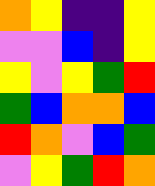[["orange", "yellow", "indigo", "indigo", "yellow"], ["violet", "violet", "blue", "indigo", "yellow"], ["yellow", "violet", "yellow", "green", "red"], ["green", "blue", "orange", "orange", "blue"], ["red", "orange", "violet", "blue", "green"], ["violet", "yellow", "green", "red", "orange"]]